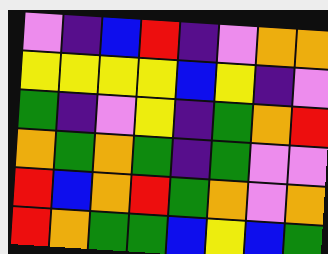[["violet", "indigo", "blue", "red", "indigo", "violet", "orange", "orange"], ["yellow", "yellow", "yellow", "yellow", "blue", "yellow", "indigo", "violet"], ["green", "indigo", "violet", "yellow", "indigo", "green", "orange", "red"], ["orange", "green", "orange", "green", "indigo", "green", "violet", "violet"], ["red", "blue", "orange", "red", "green", "orange", "violet", "orange"], ["red", "orange", "green", "green", "blue", "yellow", "blue", "green"]]